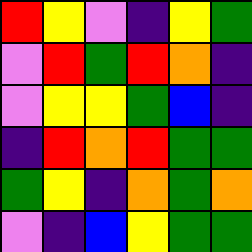[["red", "yellow", "violet", "indigo", "yellow", "green"], ["violet", "red", "green", "red", "orange", "indigo"], ["violet", "yellow", "yellow", "green", "blue", "indigo"], ["indigo", "red", "orange", "red", "green", "green"], ["green", "yellow", "indigo", "orange", "green", "orange"], ["violet", "indigo", "blue", "yellow", "green", "green"]]